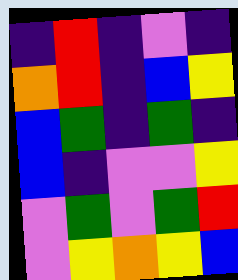[["indigo", "red", "indigo", "violet", "indigo"], ["orange", "red", "indigo", "blue", "yellow"], ["blue", "green", "indigo", "green", "indigo"], ["blue", "indigo", "violet", "violet", "yellow"], ["violet", "green", "violet", "green", "red"], ["violet", "yellow", "orange", "yellow", "blue"]]